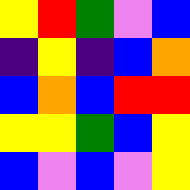[["yellow", "red", "green", "violet", "blue"], ["indigo", "yellow", "indigo", "blue", "orange"], ["blue", "orange", "blue", "red", "red"], ["yellow", "yellow", "green", "blue", "yellow"], ["blue", "violet", "blue", "violet", "yellow"]]